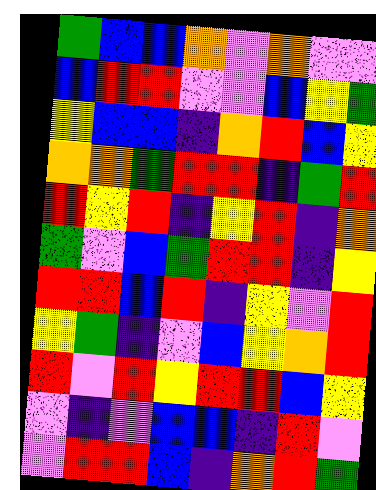[["green", "blue", "blue", "orange", "violet", "orange", "violet", "violet"], ["blue", "red", "red", "violet", "violet", "blue", "yellow", "green"], ["yellow", "blue", "blue", "indigo", "orange", "red", "blue", "yellow"], ["orange", "orange", "green", "red", "red", "indigo", "green", "red"], ["red", "yellow", "red", "indigo", "yellow", "red", "indigo", "orange"], ["green", "violet", "blue", "green", "red", "red", "indigo", "yellow"], ["red", "red", "blue", "red", "indigo", "yellow", "violet", "red"], ["yellow", "green", "indigo", "violet", "blue", "yellow", "orange", "red"], ["red", "violet", "red", "yellow", "red", "red", "blue", "yellow"], ["violet", "indigo", "violet", "blue", "blue", "indigo", "red", "violet"], ["violet", "red", "red", "blue", "indigo", "orange", "red", "green"]]